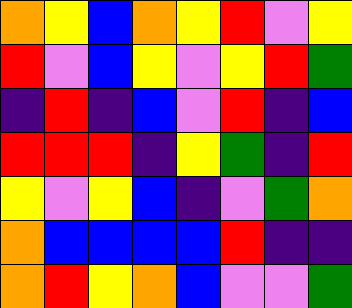[["orange", "yellow", "blue", "orange", "yellow", "red", "violet", "yellow"], ["red", "violet", "blue", "yellow", "violet", "yellow", "red", "green"], ["indigo", "red", "indigo", "blue", "violet", "red", "indigo", "blue"], ["red", "red", "red", "indigo", "yellow", "green", "indigo", "red"], ["yellow", "violet", "yellow", "blue", "indigo", "violet", "green", "orange"], ["orange", "blue", "blue", "blue", "blue", "red", "indigo", "indigo"], ["orange", "red", "yellow", "orange", "blue", "violet", "violet", "green"]]